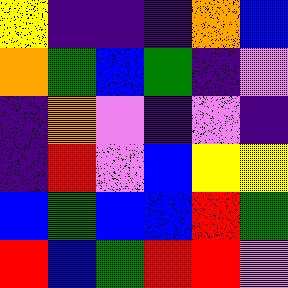[["yellow", "indigo", "indigo", "indigo", "orange", "blue"], ["orange", "green", "blue", "green", "indigo", "violet"], ["indigo", "orange", "violet", "indigo", "violet", "indigo"], ["indigo", "red", "violet", "blue", "yellow", "yellow"], ["blue", "green", "blue", "blue", "red", "green"], ["red", "blue", "green", "red", "red", "violet"]]